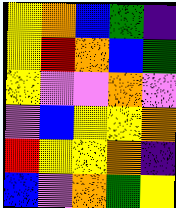[["yellow", "orange", "blue", "green", "indigo"], ["yellow", "red", "orange", "blue", "green"], ["yellow", "violet", "violet", "orange", "violet"], ["violet", "blue", "yellow", "yellow", "orange"], ["red", "yellow", "yellow", "orange", "indigo"], ["blue", "violet", "orange", "green", "yellow"]]